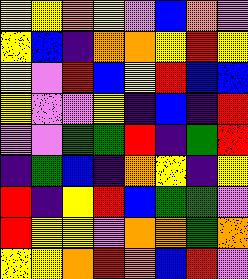[["yellow", "yellow", "orange", "yellow", "violet", "blue", "orange", "violet"], ["yellow", "blue", "indigo", "orange", "orange", "yellow", "red", "yellow"], ["yellow", "violet", "red", "blue", "yellow", "red", "blue", "blue"], ["yellow", "violet", "violet", "yellow", "indigo", "blue", "indigo", "red"], ["violet", "violet", "green", "green", "red", "indigo", "green", "red"], ["indigo", "green", "blue", "indigo", "orange", "yellow", "indigo", "yellow"], ["red", "indigo", "yellow", "red", "blue", "green", "green", "violet"], ["red", "yellow", "yellow", "violet", "orange", "orange", "green", "orange"], ["yellow", "yellow", "orange", "red", "orange", "blue", "red", "violet"]]